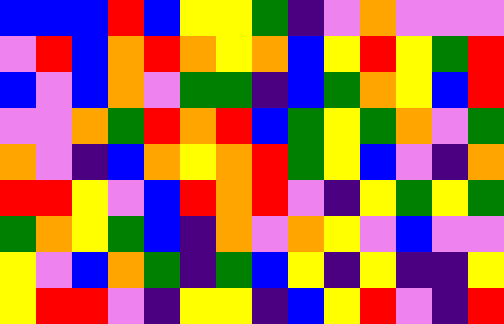[["blue", "blue", "blue", "red", "blue", "yellow", "yellow", "green", "indigo", "violet", "orange", "violet", "violet", "violet"], ["violet", "red", "blue", "orange", "red", "orange", "yellow", "orange", "blue", "yellow", "red", "yellow", "green", "red"], ["blue", "violet", "blue", "orange", "violet", "green", "green", "indigo", "blue", "green", "orange", "yellow", "blue", "red"], ["violet", "violet", "orange", "green", "red", "orange", "red", "blue", "green", "yellow", "green", "orange", "violet", "green"], ["orange", "violet", "indigo", "blue", "orange", "yellow", "orange", "red", "green", "yellow", "blue", "violet", "indigo", "orange"], ["red", "red", "yellow", "violet", "blue", "red", "orange", "red", "violet", "indigo", "yellow", "green", "yellow", "green"], ["green", "orange", "yellow", "green", "blue", "indigo", "orange", "violet", "orange", "yellow", "violet", "blue", "violet", "violet"], ["yellow", "violet", "blue", "orange", "green", "indigo", "green", "blue", "yellow", "indigo", "yellow", "indigo", "indigo", "yellow"], ["yellow", "red", "red", "violet", "indigo", "yellow", "yellow", "indigo", "blue", "yellow", "red", "violet", "indigo", "red"]]